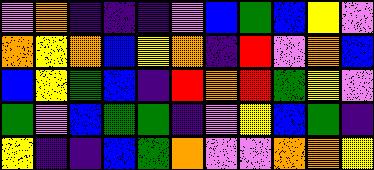[["violet", "orange", "indigo", "indigo", "indigo", "violet", "blue", "green", "blue", "yellow", "violet"], ["orange", "yellow", "orange", "blue", "yellow", "orange", "indigo", "red", "violet", "orange", "blue"], ["blue", "yellow", "green", "blue", "indigo", "red", "orange", "red", "green", "yellow", "violet"], ["green", "violet", "blue", "green", "green", "indigo", "violet", "yellow", "blue", "green", "indigo"], ["yellow", "indigo", "indigo", "blue", "green", "orange", "violet", "violet", "orange", "orange", "yellow"]]